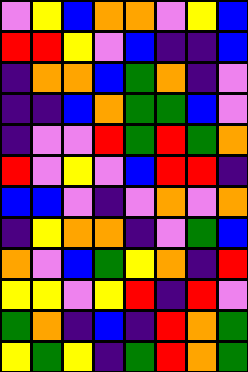[["violet", "yellow", "blue", "orange", "orange", "violet", "yellow", "blue"], ["red", "red", "yellow", "violet", "blue", "indigo", "indigo", "blue"], ["indigo", "orange", "orange", "blue", "green", "orange", "indigo", "violet"], ["indigo", "indigo", "blue", "orange", "green", "green", "blue", "violet"], ["indigo", "violet", "violet", "red", "green", "red", "green", "orange"], ["red", "violet", "yellow", "violet", "blue", "red", "red", "indigo"], ["blue", "blue", "violet", "indigo", "violet", "orange", "violet", "orange"], ["indigo", "yellow", "orange", "orange", "indigo", "violet", "green", "blue"], ["orange", "violet", "blue", "green", "yellow", "orange", "indigo", "red"], ["yellow", "yellow", "violet", "yellow", "red", "indigo", "red", "violet"], ["green", "orange", "indigo", "blue", "indigo", "red", "orange", "green"], ["yellow", "green", "yellow", "indigo", "green", "red", "orange", "green"]]